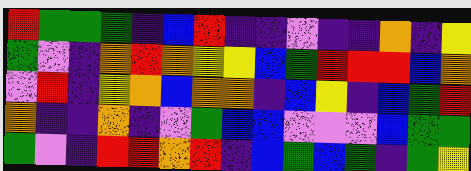[["red", "green", "green", "green", "indigo", "blue", "red", "indigo", "indigo", "violet", "indigo", "indigo", "orange", "indigo", "yellow"], ["green", "violet", "indigo", "orange", "red", "orange", "yellow", "yellow", "blue", "green", "red", "red", "red", "blue", "orange"], ["violet", "red", "indigo", "yellow", "orange", "blue", "orange", "orange", "indigo", "blue", "yellow", "indigo", "blue", "green", "red"], ["orange", "indigo", "indigo", "orange", "indigo", "violet", "green", "blue", "blue", "violet", "violet", "violet", "blue", "green", "green"], ["green", "violet", "indigo", "red", "red", "orange", "red", "indigo", "blue", "green", "blue", "green", "indigo", "green", "yellow"]]